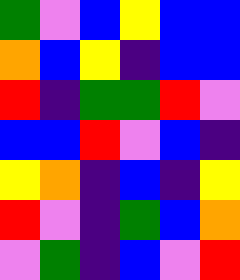[["green", "violet", "blue", "yellow", "blue", "blue"], ["orange", "blue", "yellow", "indigo", "blue", "blue"], ["red", "indigo", "green", "green", "red", "violet"], ["blue", "blue", "red", "violet", "blue", "indigo"], ["yellow", "orange", "indigo", "blue", "indigo", "yellow"], ["red", "violet", "indigo", "green", "blue", "orange"], ["violet", "green", "indigo", "blue", "violet", "red"]]